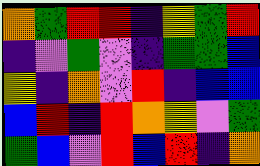[["orange", "green", "red", "red", "indigo", "yellow", "green", "red"], ["indigo", "violet", "green", "violet", "indigo", "green", "green", "blue"], ["yellow", "indigo", "orange", "violet", "red", "indigo", "blue", "blue"], ["blue", "red", "indigo", "red", "orange", "yellow", "violet", "green"], ["green", "blue", "violet", "red", "blue", "red", "indigo", "orange"]]